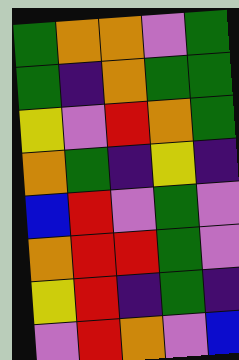[["green", "orange", "orange", "violet", "green"], ["green", "indigo", "orange", "green", "green"], ["yellow", "violet", "red", "orange", "green"], ["orange", "green", "indigo", "yellow", "indigo"], ["blue", "red", "violet", "green", "violet"], ["orange", "red", "red", "green", "violet"], ["yellow", "red", "indigo", "green", "indigo"], ["violet", "red", "orange", "violet", "blue"]]